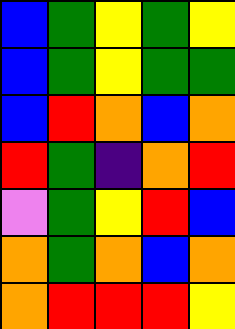[["blue", "green", "yellow", "green", "yellow"], ["blue", "green", "yellow", "green", "green"], ["blue", "red", "orange", "blue", "orange"], ["red", "green", "indigo", "orange", "red"], ["violet", "green", "yellow", "red", "blue"], ["orange", "green", "orange", "blue", "orange"], ["orange", "red", "red", "red", "yellow"]]